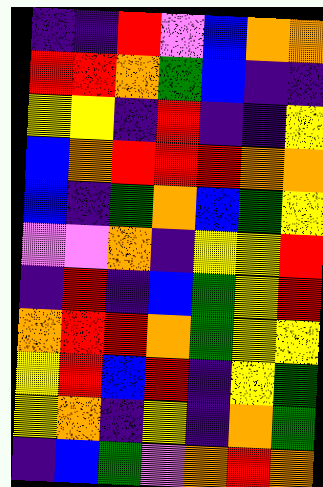[["indigo", "indigo", "red", "violet", "blue", "orange", "orange"], ["red", "red", "orange", "green", "blue", "indigo", "indigo"], ["yellow", "yellow", "indigo", "red", "indigo", "indigo", "yellow"], ["blue", "orange", "red", "red", "red", "orange", "orange"], ["blue", "indigo", "green", "orange", "blue", "green", "yellow"], ["violet", "violet", "orange", "indigo", "yellow", "yellow", "red"], ["indigo", "red", "indigo", "blue", "green", "yellow", "red"], ["orange", "red", "red", "orange", "green", "yellow", "yellow"], ["yellow", "red", "blue", "red", "indigo", "yellow", "green"], ["yellow", "orange", "indigo", "yellow", "indigo", "orange", "green"], ["indigo", "blue", "green", "violet", "orange", "red", "orange"]]